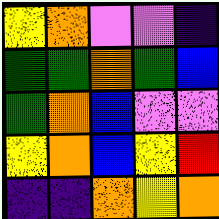[["yellow", "orange", "violet", "violet", "indigo"], ["green", "green", "orange", "green", "blue"], ["green", "orange", "blue", "violet", "violet"], ["yellow", "orange", "blue", "yellow", "red"], ["indigo", "indigo", "orange", "yellow", "orange"]]